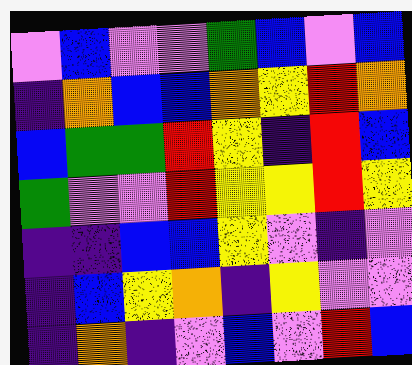[["violet", "blue", "violet", "violet", "green", "blue", "violet", "blue"], ["indigo", "orange", "blue", "blue", "orange", "yellow", "red", "orange"], ["blue", "green", "green", "red", "yellow", "indigo", "red", "blue"], ["green", "violet", "violet", "red", "yellow", "yellow", "red", "yellow"], ["indigo", "indigo", "blue", "blue", "yellow", "violet", "indigo", "violet"], ["indigo", "blue", "yellow", "orange", "indigo", "yellow", "violet", "violet"], ["indigo", "orange", "indigo", "violet", "blue", "violet", "red", "blue"]]